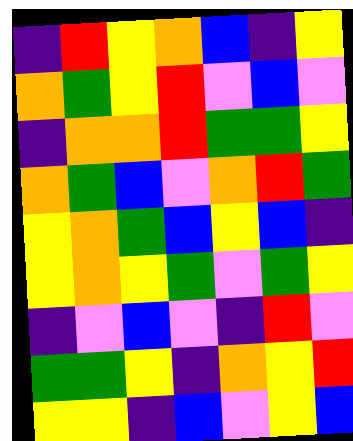[["indigo", "red", "yellow", "orange", "blue", "indigo", "yellow"], ["orange", "green", "yellow", "red", "violet", "blue", "violet"], ["indigo", "orange", "orange", "red", "green", "green", "yellow"], ["orange", "green", "blue", "violet", "orange", "red", "green"], ["yellow", "orange", "green", "blue", "yellow", "blue", "indigo"], ["yellow", "orange", "yellow", "green", "violet", "green", "yellow"], ["indigo", "violet", "blue", "violet", "indigo", "red", "violet"], ["green", "green", "yellow", "indigo", "orange", "yellow", "red"], ["yellow", "yellow", "indigo", "blue", "violet", "yellow", "blue"]]